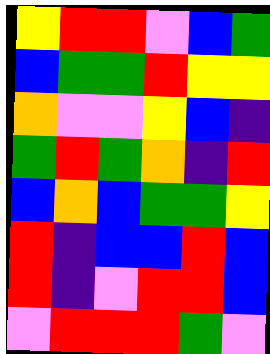[["yellow", "red", "red", "violet", "blue", "green"], ["blue", "green", "green", "red", "yellow", "yellow"], ["orange", "violet", "violet", "yellow", "blue", "indigo"], ["green", "red", "green", "orange", "indigo", "red"], ["blue", "orange", "blue", "green", "green", "yellow"], ["red", "indigo", "blue", "blue", "red", "blue"], ["red", "indigo", "violet", "red", "red", "blue"], ["violet", "red", "red", "red", "green", "violet"]]